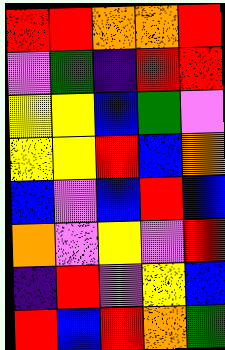[["red", "red", "orange", "orange", "red"], ["violet", "green", "indigo", "red", "red"], ["yellow", "yellow", "blue", "green", "violet"], ["yellow", "yellow", "red", "blue", "orange"], ["blue", "violet", "blue", "red", "blue"], ["orange", "violet", "yellow", "violet", "red"], ["indigo", "red", "violet", "yellow", "blue"], ["red", "blue", "red", "orange", "green"]]